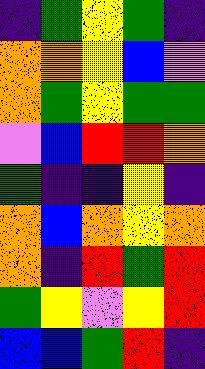[["indigo", "green", "yellow", "green", "indigo"], ["orange", "orange", "yellow", "blue", "violet"], ["orange", "green", "yellow", "green", "green"], ["violet", "blue", "red", "red", "orange"], ["green", "indigo", "indigo", "yellow", "indigo"], ["orange", "blue", "orange", "yellow", "orange"], ["orange", "indigo", "red", "green", "red"], ["green", "yellow", "violet", "yellow", "red"], ["blue", "blue", "green", "red", "indigo"]]